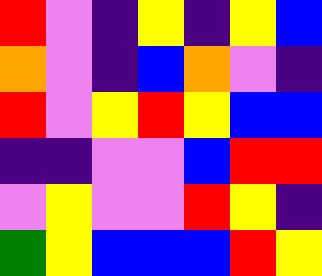[["red", "violet", "indigo", "yellow", "indigo", "yellow", "blue"], ["orange", "violet", "indigo", "blue", "orange", "violet", "indigo"], ["red", "violet", "yellow", "red", "yellow", "blue", "blue"], ["indigo", "indigo", "violet", "violet", "blue", "red", "red"], ["violet", "yellow", "violet", "violet", "red", "yellow", "indigo"], ["green", "yellow", "blue", "blue", "blue", "red", "yellow"]]